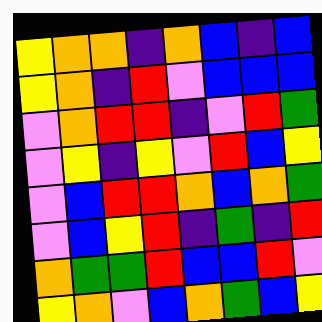[["yellow", "orange", "orange", "indigo", "orange", "blue", "indigo", "blue"], ["yellow", "orange", "indigo", "red", "violet", "blue", "blue", "blue"], ["violet", "orange", "red", "red", "indigo", "violet", "red", "green"], ["violet", "yellow", "indigo", "yellow", "violet", "red", "blue", "yellow"], ["violet", "blue", "red", "red", "orange", "blue", "orange", "green"], ["violet", "blue", "yellow", "red", "indigo", "green", "indigo", "red"], ["orange", "green", "green", "red", "blue", "blue", "red", "violet"], ["yellow", "orange", "violet", "blue", "orange", "green", "blue", "yellow"]]